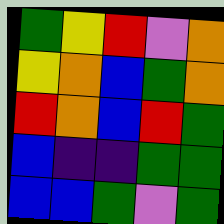[["green", "yellow", "red", "violet", "orange"], ["yellow", "orange", "blue", "green", "orange"], ["red", "orange", "blue", "red", "green"], ["blue", "indigo", "indigo", "green", "green"], ["blue", "blue", "green", "violet", "green"]]